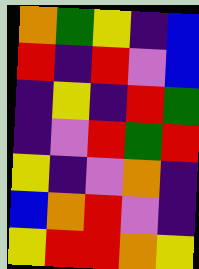[["orange", "green", "yellow", "indigo", "blue"], ["red", "indigo", "red", "violet", "blue"], ["indigo", "yellow", "indigo", "red", "green"], ["indigo", "violet", "red", "green", "red"], ["yellow", "indigo", "violet", "orange", "indigo"], ["blue", "orange", "red", "violet", "indigo"], ["yellow", "red", "red", "orange", "yellow"]]